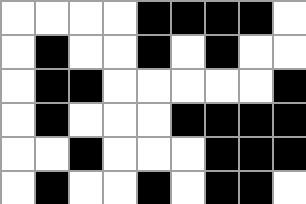[["white", "white", "white", "white", "black", "black", "black", "black", "white"], ["white", "black", "white", "white", "black", "white", "black", "white", "white"], ["white", "black", "black", "white", "white", "white", "white", "white", "black"], ["white", "black", "white", "white", "white", "black", "black", "black", "black"], ["white", "white", "black", "white", "white", "white", "black", "black", "black"], ["white", "black", "white", "white", "black", "white", "black", "black", "white"]]